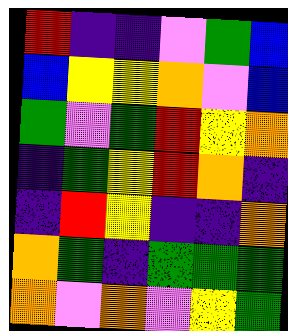[["red", "indigo", "indigo", "violet", "green", "blue"], ["blue", "yellow", "yellow", "orange", "violet", "blue"], ["green", "violet", "green", "red", "yellow", "orange"], ["indigo", "green", "yellow", "red", "orange", "indigo"], ["indigo", "red", "yellow", "indigo", "indigo", "orange"], ["orange", "green", "indigo", "green", "green", "green"], ["orange", "violet", "orange", "violet", "yellow", "green"]]